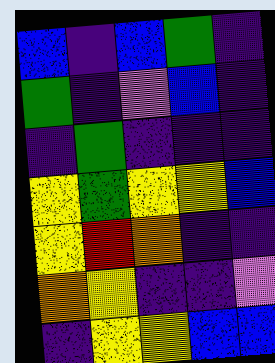[["blue", "indigo", "blue", "green", "indigo"], ["green", "indigo", "violet", "blue", "indigo"], ["indigo", "green", "indigo", "indigo", "indigo"], ["yellow", "green", "yellow", "yellow", "blue"], ["yellow", "red", "orange", "indigo", "indigo"], ["orange", "yellow", "indigo", "indigo", "violet"], ["indigo", "yellow", "yellow", "blue", "blue"]]